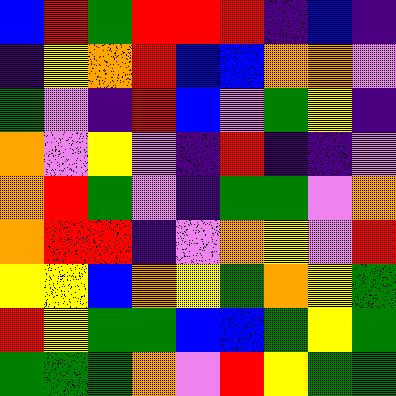[["blue", "red", "green", "red", "red", "red", "indigo", "blue", "indigo"], ["indigo", "yellow", "orange", "red", "blue", "blue", "orange", "orange", "violet"], ["green", "violet", "indigo", "red", "blue", "violet", "green", "yellow", "indigo"], ["orange", "violet", "yellow", "violet", "indigo", "red", "indigo", "indigo", "violet"], ["orange", "red", "green", "violet", "indigo", "green", "green", "violet", "orange"], ["orange", "red", "red", "indigo", "violet", "orange", "yellow", "violet", "red"], ["yellow", "yellow", "blue", "orange", "yellow", "green", "orange", "yellow", "green"], ["red", "yellow", "green", "green", "blue", "blue", "green", "yellow", "green"], ["green", "green", "green", "orange", "violet", "red", "yellow", "green", "green"]]